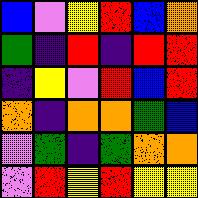[["blue", "violet", "yellow", "red", "blue", "orange"], ["green", "indigo", "red", "indigo", "red", "red"], ["indigo", "yellow", "violet", "red", "blue", "red"], ["orange", "indigo", "orange", "orange", "green", "blue"], ["violet", "green", "indigo", "green", "orange", "orange"], ["violet", "red", "yellow", "red", "yellow", "yellow"]]